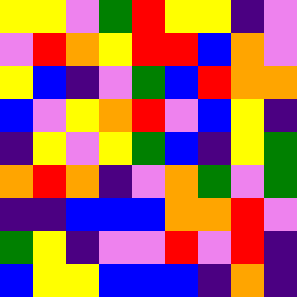[["yellow", "yellow", "violet", "green", "red", "yellow", "yellow", "indigo", "violet"], ["violet", "red", "orange", "yellow", "red", "red", "blue", "orange", "violet"], ["yellow", "blue", "indigo", "violet", "green", "blue", "red", "orange", "orange"], ["blue", "violet", "yellow", "orange", "red", "violet", "blue", "yellow", "indigo"], ["indigo", "yellow", "violet", "yellow", "green", "blue", "indigo", "yellow", "green"], ["orange", "red", "orange", "indigo", "violet", "orange", "green", "violet", "green"], ["indigo", "indigo", "blue", "blue", "blue", "orange", "orange", "red", "violet"], ["green", "yellow", "indigo", "violet", "violet", "red", "violet", "red", "indigo"], ["blue", "yellow", "yellow", "blue", "blue", "blue", "indigo", "orange", "indigo"]]